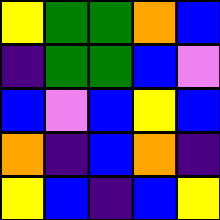[["yellow", "green", "green", "orange", "blue"], ["indigo", "green", "green", "blue", "violet"], ["blue", "violet", "blue", "yellow", "blue"], ["orange", "indigo", "blue", "orange", "indigo"], ["yellow", "blue", "indigo", "blue", "yellow"]]